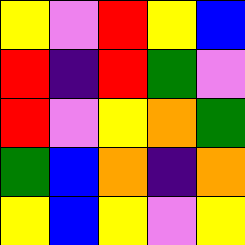[["yellow", "violet", "red", "yellow", "blue"], ["red", "indigo", "red", "green", "violet"], ["red", "violet", "yellow", "orange", "green"], ["green", "blue", "orange", "indigo", "orange"], ["yellow", "blue", "yellow", "violet", "yellow"]]